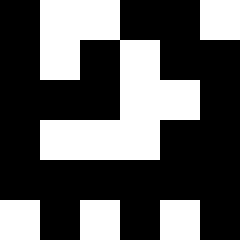[["black", "white", "white", "black", "black", "white"], ["black", "white", "black", "white", "black", "black"], ["black", "black", "black", "white", "white", "black"], ["black", "white", "white", "white", "black", "black"], ["black", "black", "black", "black", "black", "black"], ["white", "black", "white", "black", "white", "black"]]